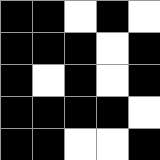[["black", "black", "white", "black", "white"], ["black", "black", "black", "white", "black"], ["black", "white", "black", "white", "black"], ["black", "black", "black", "black", "white"], ["black", "black", "white", "white", "black"]]